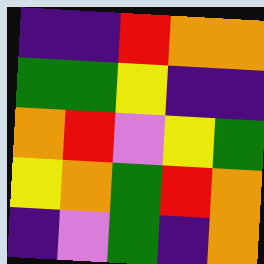[["indigo", "indigo", "red", "orange", "orange"], ["green", "green", "yellow", "indigo", "indigo"], ["orange", "red", "violet", "yellow", "green"], ["yellow", "orange", "green", "red", "orange"], ["indigo", "violet", "green", "indigo", "orange"]]